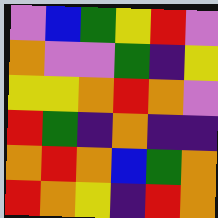[["violet", "blue", "green", "yellow", "red", "violet"], ["orange", "violet", "violet", "green", "indigo", "yellow"], ["yellow", "yellow", "orange", "red", "orange", "violet"], ["red", "green", "indigo", "orange", "indigo", "indigo"], ["orange", "red", "orange", "blue", "green", "orange"], ["red", "orange", "yellow", "indigo", "red", "orange"]]